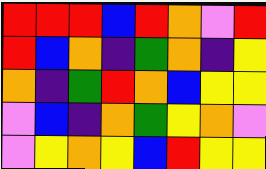[["red", "red", "red", "blue", "red", "orange", "violet", "red"], ["red", "blue", "orange", "indigo", "green", "orange", "indigo", "yellow"], ["orange", "indigo", "green", "red", "orange", "blue", "yellow", "yellow"], ["violet", "blue", "indigo", "orange", "green", "yellow", "orange", "violet"], ["violet", "yellow", "orange", "yellow", "blue", "red", "yellow", "yellow"]]